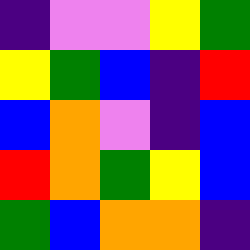[["indigo", "violet", "violet", "yellow", "green"], ["yellow", "green", "blue", "indigo", "red"], ["blue", "orange", "violet", "indigo", "blue"], ["red", "orange", "green", "yellow", "blue"], ["green", "blue", "orange", "orange", "indigo"]]